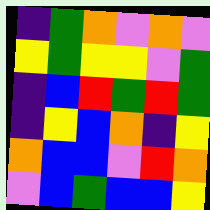[["indigo", "green", "orange", "violet", "orange", "violet"], ["yellow", "green", "yellow", "yellow", "violet", "green"], ["indigo", "blue", "red", "green", "red", "green"], ["indigo", "yellow", "blue", "orange", "indigo", "yellow"], ["orange", "blue", "blue", "violet", "red", "orange"], ["violet", "blue", "green", "blue", "blue", "yellow"]]